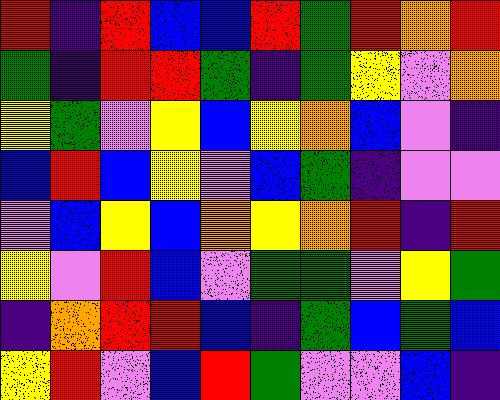[["red", "indigo", "red", "blue", "blue", "red", "green", "red", "orange", "red"], ["green", "indigo", "red", "red", "green", "indigo", "green", "yellow", "violet", "orange"], ["yellow", "green", "violet", "yellow", "blue", "yellow", "orange", "blue", "violet", "indigo"], ["blue", "red", "blue", "yellow", "violet", "blue", "green", "indigo", "violet", "violet"], ["violet", "blue", "yellow", "blue", "orange", "yellow", "orange", "red", "indigo", "red"], ["yellow", "violet", "red", "blue", "violet", "green", "green", "violet", "yellow", "green"], ["indigo", "orange", "red", "red", "blue", "indigo", "green", "blue", "green", "blue"], ["yellow", "red", "violet", "blue", "red", "green", "violet", "violet", "blue", "indigo"]]